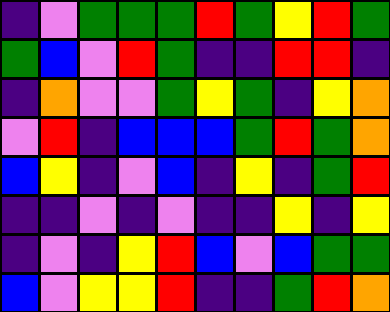[["indigo", "violet", "green", "green", "green", "red", "green", "yellow", "red", "green"], ["green", "blue", "violet", "red", "green", "indigo", "indigo", "red", "red", "indigo"], ["indigo", "orange", "violet", "violet", "green", "yellow", "green", "indigo", "yellow", "orange"], ["violet", "red", "indigo", "blue", "blue", "blue", "green", "red", "green", "orange"], ["blue", "yellow", "indigo", "violet", "blue", "indigo", "yellow", "indigo", "green", "red"], ["indigo", "indigo", "violet", "indigo", "violet", "indigo", "indigo", "yellow", "indigo", "yellow"], ["indigo", "violet", "indigo", "yellow", "red", "blue", "violet", "blue", "green", "green"], ["blue", "violet", "yellow", "yellow", "red", "indigo", "indigo", "green", "red", "orange"]]